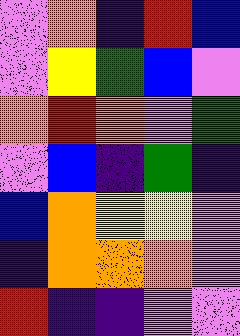[["violet", "orange", "indigo", "red", "blue"], ["violet", "yellow", "green", "blue", "violet"], ["orange", "red", "orange", "violet", "green"], ["violet", "blue", "indigo", "green", "indigo"], ["blue", "orange", "yellow", "yellow", "violet"], ["indigo", "orange", "orange", "orange", "violet"], ["red", "indigo", "indigo", "violet", "violet"]]